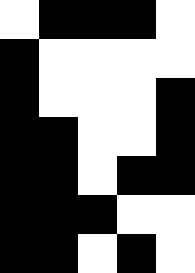[["white", "black", "black", "black", "white"], ["black", "white", "white", "white", "white"], ["black", "white", "white", "white", "black"], ["black", "black", "white", "white", "black"], ["black", "black", "white", "black", "black"], ["black", "black", "black", "white", "white"], ["black", "black", "white", "black", "white"]]